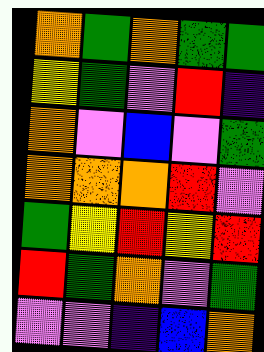[["orange", "green", "orange", "green", "green"], ["yellow", "green", "violet", "red", "indigo"], ["orange", "violet", "blue", "violet", "green"], ["orange", "orange", "orange", "red", "violet"], ["green", "yellow", "red", "yellow", "red"], ["red", "green", "orange", "violet", "green"], ["violet", "violet", "indigo", "blue", "orange"]]